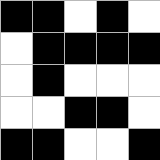[["black", "black", "white", "black", "white"], ["white", "black", "black", "black", "black"], ["white", "black", "white", "white", "white"], ["white", "white", "black", "black", "white"], ["black", "black", "white", "white", "black"]]